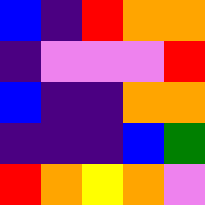[["blue", "indigo", "red", "orange", "orange"], ["indigo", "violet", "violet", "violet", "red"], ["blue", "indigo", "indigo", "orange", "orange"], ["indigo", "indigo", "indigo", "blue", "green"], ["red", "orange", "yellow", "orange", "violet"]]